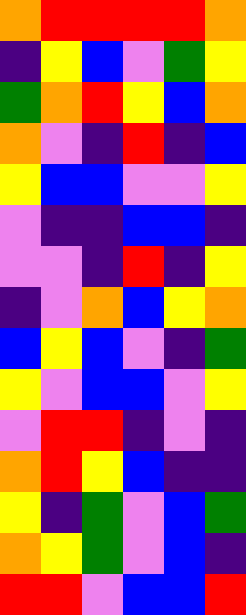[["orange", "red", "red", "red", "red", "orange"], ["indigo", "yellow", "blue", "violet", "green", "yellow"], ["green", "orange", "red", "yellow", "blue", "orange"], ["orange", "violet", "indigo", "red", "indigo", "blue"], ["yellow", "blue", "blue", "violet", "violet", "yellow"], ["violet", "indigo", "indigo", "blue", "blue", "indigo"], ["violet", "violet", "indigo", "red", "indigo", "yellow"], ["indigo", "violet", "orange", "blue", "yellow", "orange"], ["blue", "yellow", "blue", "violet", "indigo", "green"], ["yellow", "violet", "blue", "blue", "violet", "yellow"], ["violet", "red", "red", "indigo", "violet", "indigo"], ["orange", "red", "yellow", "blue", "indigo", "indigo"], ["yellow", "indigo", "green", "violet", "blue", "green"], ["orange", "yellow", "green", "violet", "blue", "indigo"], ["red", "red", "violet", "blue", "blue", "red"]]